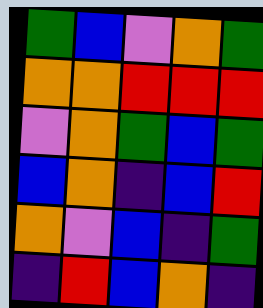[["green", "blue", "violet", "orange", "green"], ["orange", "orange", "red", "red", "red"], ["violet", "orange", "green", "blue", "green"], ["blue", "orange", "indigo", "blue", "red"], ["orange", "violet", "blue", "indigo", "green"], ["indigo", "red", "blue", "orange", "indigo"]]